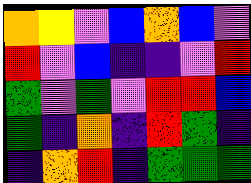[["orange", "yellow", "violet", "blue", "orange", "blue", "violet"], ["red", "violet", "blue", "indigo", "indigo", "violet", "red"], ["green", "violet", "green", "violet", "red", "red", "blue"], ["green", "indigo", "orange", "indigo", "red", "green", "indigo"], ["indigo", "orange", "red", "indigo", "green", "green", "green"]]